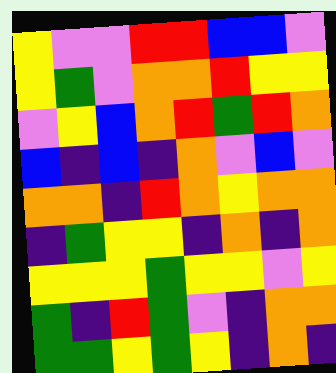[["yellow", "violet", "violet", "red", "red", "blue", "blue", "violet"], ["yellow", "green", "violet", "orange", "orange", "red", "yellow", "yellow"], ["violet", "yellow", "blue", "orange", "red", "green", "red", "orange"], ["blue", "indigo", "blue", "indigo", "orange", "violet", "blue", "violet"], ["orange", "orange", "indigo", "red", "orange", "yellow", "orange", "orange"], ["indigo", "green", "yellow", "yellow", "indigo", "orange", "indigo", "orange"], ["yellow", "yellow", "yellow", "green", "yellow", "yellow", "violet", "yellow"], ["green", "indigo", "red", "green", "violet", "indigo", "orange", "orange"], ["green", "green", "yellow", "green", "yellow", "indigo", "orange", "indigo"]]